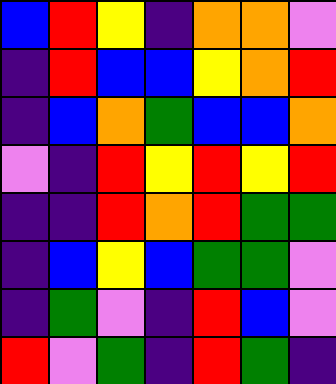[["blue", "red", "yellow", "indigo", "orange", "orange", "violet"], ["indigo", "red", "blue", "blue", "yellow", "orange", "red"], ["indigo", "blue", "orange", "green", "blue", "blue", "orange"], ["violet", "indigo", "red", "yellow", "red", "yellow", "red"], ["indigo", "indigo", "red", "orange", "red", "green", "green"], ["indigo", "blue", "yellow", "blue", "green", "green", "violet"], ["indigo", "green", "violet", "indigo", "red", "blue", "violet"], ["red", "violet", "green", "indigo", "red", "green", "indigo"]]